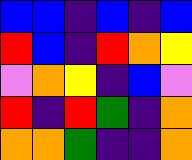[["blue", "blue", "indigo", "blue", "indigo", "blue"], ["red", "blue", "indigo", "red", "orange", "yellow"], ["violet", "orange", "yellow", "indigo", "blue", "violet"], ["red", "indigo", "red", "green", "indigo", "orange"], ["orange", "orange", "green", "indigo", "indigo", "orange"]]